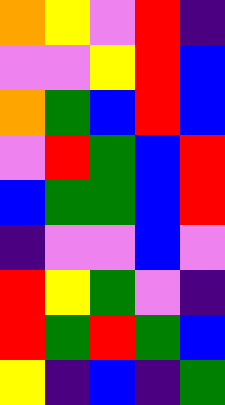[["orange", "yellow", "violet", "red", "indigo"], ["violet", "violet", "yellow", "red", "blue"], ["orange", "green", "blue", "red", "blue"], ["violet", "red", "green", "blue", "red"], ["blue", "green", "green", "blue", "red"], ["indigo", "violet", "violet", "blue", "violet"], ["red", "yellow", "green", "violet", "indigo"], ["red", "green", "red", "green", "blue"], ["yellow", "indigo", "blue", "indigo", "green"]]